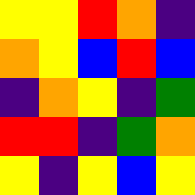[["yellow", "yellow", "red", "orange", "indigo"], ["orange", "yellow", "blue", "red", "blue"], ["indigo", "orange", "yellow", "indigo", "green"], ["red", "red", "indigo", "green", "orange"], ["yellow", "indigo", "yellow", "blue", "yellow"]]